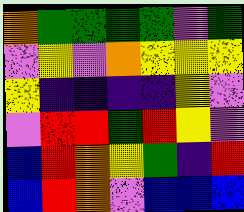[["orange", "green", "green", "green", "green", "violet", "green"], ["violet", "yellow", "violet", "orange", "yellow", "yellow", "yellow"], ["yellow", "indigo", "indigo", "indigo", "indigo", "yellow", "violet"], ["violet", "red", "red", "green", "red", "yellow", "violet"], ["blue", "red", "orange", "yellow", "green", "indigo", "red"], ["blue", "red", "orange", "violet", "blue", "blue", "blue"]]